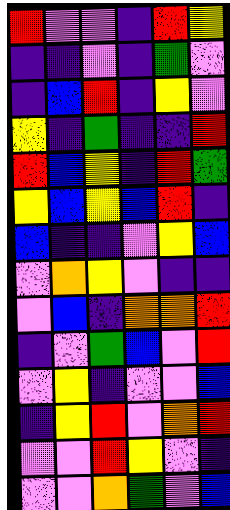[["red", "violet", "violet", "indigo", "red", "yellow"], ["indigo", "indigo", "violet", "indigo", "green", "violet"], ["indigo", "blue", "red", "indigo", "yellow", "violet"], ["yellow", "indigo", "green", "indigo", "indigo", "red"], ["red", "blue", "yellow", "indigo", "red", "green"], ["yellow", "blue", "yellow", "blue", "red", "indigo"], ["blue", "indigo", "indigo", "violet", "yellow", "blue"], ["violet", "orange", "yellow", "violet", "indigo", "indigo"], ["violet", "blue", "indigo", "orange", "orange", "red"], ["indigo", "violet", "green", "blue", "violet", "red"], ["violet", "yellow", "indigo", "violet", "violet", "blue"], ["indigo", "yellow", "red", "violet", "orange", "red"], ["violet", "violet", "red", "yellow", "violet", "indigo"], ["violet", "violet", "orange", "green", "violet", "blue"]]